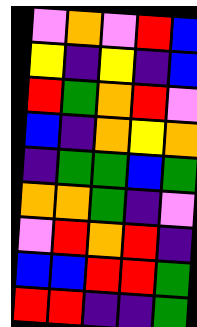[["violet", "orange", "violet", "red", "blue"], ["yellow", "indigo", "yellow", "indigo", "blue"], ["red", "green", "orange", "red", "violet"], ["blue", "indigo", "orange", "yellow", "orange"], ["indigo", "green", "green", "blue", "green"], ["orange", "orange", "green", "indigo", "violet"], ["violet", "red", "orange", "red", "indigo"], ["blue", "blue", "red", "red", "green"], ["red", "red", "indigo", "indigo", "green"]]